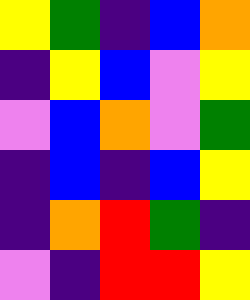[["yellow", "green", "indigo", "blue", "orange"], ["indigo", "yellow", "blue", "violet", "yellow"], ["violet", "blue", "orange", "violet", "green"], ["indigo", "blue", "indigo", "blue", "yellow"], ["indigo", "orange", "red", "green", "indigo"], ["violet", "indigo", "red", "red", "yellow"]]